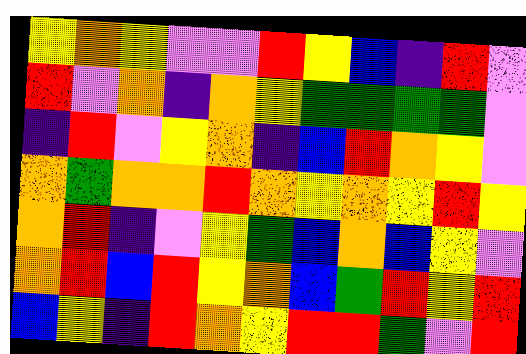[["yellow", "orange", "yellow", "violet", "violet", "red", "yellow", "blue", "indigo", "red", "violet"], ["red", "violet", "orange", "indigo", "orange", "yellow", "green", "green", "green", "green", "violet"], ["indigo", "red", "violet", "yellow", "orange", "indigo", "blue", "red", "orange", "yellow", "violet"], ["orange", "green", "orange", "orange", "red", "orange", "yellow", "orange", "yellow", "red", "yellow"], ["orange", "red", "indigo", "violet", "yellow", "green", "blue", "orange", "blue", "yellow", "violet"], ["orange", "red", "blue", "red", "yellow", "orange", "blue", "green", "red", "yellow", "red"], ["blue", "yellow", "indigo", "red", "orange", "yellow", "red", "red", "green", "violet", "red"]]